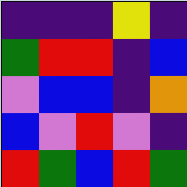[["indigo", "indigo", "indigo", "yellow", "indigo"], ["green", "red", "red", "indigo", "blue"], ["violet", "blue", "blue", "indigo", "orange"], ["blue", "violet", "red", "violet", "indigo"], ["red", "green", "blue", "red", "green"]]